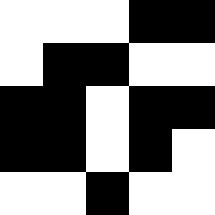[["white", "white", "white", "black", "black"], ["white", "black", "black", "white", "white"], ["black", "black", "white", "black", "black"], ["black", "black", "white", "black", "white"], ["white", "white", "black", "white", "white"]]